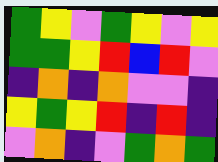[["green", "yellow", "violet", "green", "yellow", "violet", "yellow"], ["green", "green", "yellow", "red", "blue", "red", "violet"], ["indigo", "orange", "indigo", "orange", "violet", "violet", "indigo"], ["yellow", "green", "yellow", "red", "indigo", "red", "indigo"], ["violet", "orange", "indigo", "violet", "green", "orange", "green"]]